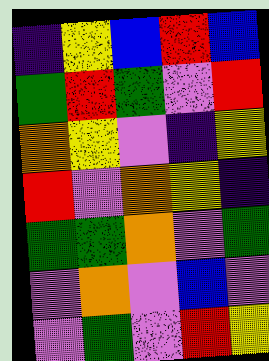[["indigo", "yellow", "blue", "red", "blue"], ["green", "red", "green", "violet", "red"], ["orange", "yellow", "violet", "indigo", "yellow"], ["red", "violet", "orange", "yellow", "indigo"], ["green", "green", "orange", "violet", "green"], ["violet", "orange", "violet", "blue", "violet"], ["violet", "green", "violet", "red", "yellow"]]